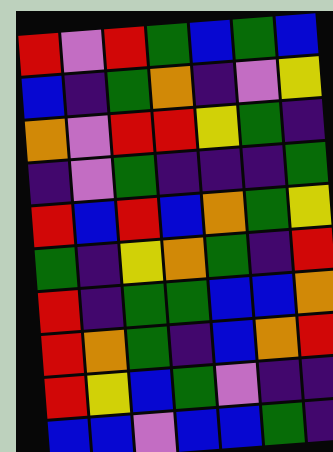[["red", "violet", "red", "green", "blue", "green", "blue"], ["blue", "indigo", "green", "orange", "indigo", "violet", "yellow"], ["orange", "violet", "red", "red", "yellow", "green", "indigo"], ["indigo", "violet", "green", "indigo", "indigo", "indigo", "green"], ["red", "blue", "red", "blue", "orange", "green", "yellow"], ["green", "indigo", "yellow", "orange", "green", "indigo", "red"], ["red", "indigo", "green", "green", "blue", "blue", "orange"], ["red", "orange", "green", "indigo", "blue", "orange", "red"], ["red", "yellow", "blue", "green", "violet", "indigo", "indigo"], ["blue", "blue", "violet", "blue", "blue", "green", "indigo"]]